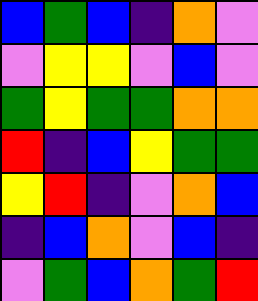[["blue", "green", "blue", "indigo", "orange", "violet"], ["violet", "yellow", "yellow", "violet", "blue", "violet"], ["green", "yellow", "green", "green", "orange", "orange"], ["red", "indigo", "blue", "yellow", "green", "green"], ["yellow", "red", "indigo", "violet", "orange", "blue"], ["indigo", "blue", "orange", "violet", "blue", "indigo"], ["violet", "green", "blue", "orange", "green", "red"]]